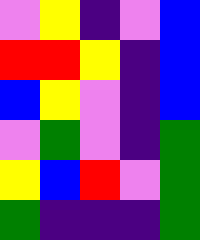[["violet", "yellow", "indigo", "violet", "blue"], ["red", "red", "yellow", "indigo", "blue"], ["blue", "yellow", "violet", "indigo", "blue"], ["violet", "green", "violet", "indigo", "green"], ["yellow", "blue", "red", "violet", "green"], ["green", "indigo", "indigo", "indigo", "green"]]